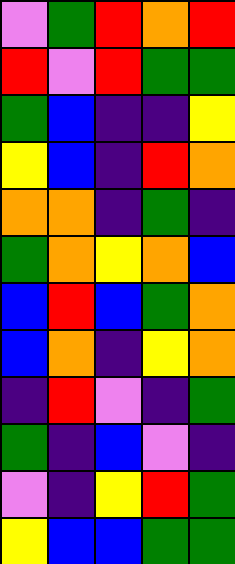[["violet", "green", "red", "orange", "red"], ["red", "violet", "red", "green", "green"], ["green", "blue", "indigo", "indigo", "yellow"], ["yellow", "blue", "indigo", "red", "orange"], ["orange", "orange", "indigo", "green", "indigo"], ["green", "orange", "yellow", "orange", "blue"], ["blue", "red", "blue", "green", "orange"], ["blue", "orange", "indigo", "yellow", "orange"], ["indigo", "red", "violet", "indigo", "green"], ["green", "indigo", "blue", "violet", "indigo"], ["violet", "indigo", "yellow", "red", "green"], ["yellow", "blue", "blue", "green", "green"]]